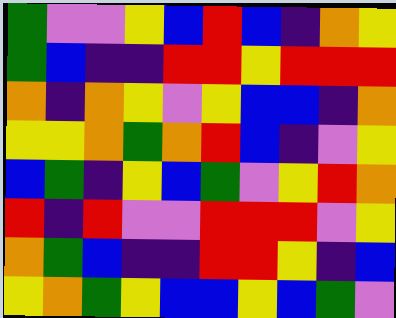[["green", "violet", "violet", "yellow", "blue", "red", "blue", "indigo", "orange", "yellow"], ["green", "blue", "indigo", "indigo", "red", "red", "yellow", "red", "red", "red"], ["orange", "indigo", "orange", "yellow", "violet", "yellow", "blue", "blue", "indigo", "orange"], ["yellow", "yellow", "orange", "green", "orange", "red", "blue", "indigo", "violet", "yellow"], ["blue", "green", "indigo", "yellow", "blue", "green", "violet", "yellow", "red", "orange"], ["red", "indigo", "red", "violet", "violet", "red", "red", "red", "violet", "yellow"], ["orange", "green", "blue", "indigo", "indigo", "red", "red", "yellow", "indigo", "blue"], ["yellow", "orange", "green", "yellow", "blue", "blue", "yellow", "blue", "green", "violet"]]